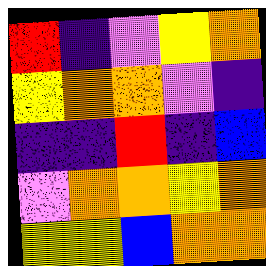[["red", "indigo", "violet", "yellow", "orange"], ["yellow", "orange", "orange", "violet", "indigo"], ["indigo", "indigo", "red", "indigo", "blue"], ["violet", "orange", "orange", "yellow", "orange"], ["yellow", "yellow", "blue", "orange", "orange"]]